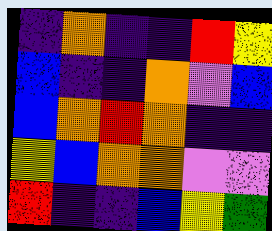[["indigo", "orange", "indigo", "indigo", "red", "yellow"], ["blue", "indigo", "indigo", "orange", "violet", "blue"], ["blue", "orange", "red", "orange", "indigo", "indigo"], ["yellow", "blue", "orange", "orange", "violet", "violet"], ["red", "indigo", "indigo", "blue", "yellow", "green"]]